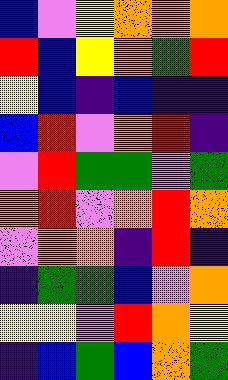[["blue", "violet", "yellow", "orange", "orange", "orange"], ["red", "blue", "yellow", "orange", "green", "red"], ["yellow", "blue", "indigo", "blue", "indigo", "indigo"], ["blue", "red", "violet", "orange", "red", "indigo"], ["violet", "red", "green", "green", "violet", "green"], ["orange", "red", "violet", "orange", "red", "orange"], ["violet", "orange", "orange", "indigo", "red", "indigo"], ["indigo", "green", "green", "blue", "violet", "orange"], ["yellow", "yellow", "violet", "red", "orange", "yellow"], ["indigo", "blue", "green", "blue", "orange", "green"]]